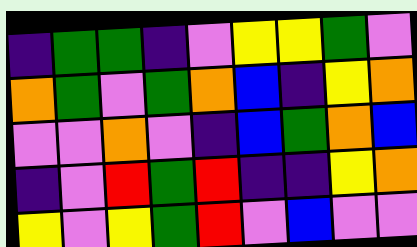[["indigo", "green", "green", "indigo", "violet", "yellow", "yellow", "green", "violet"], ["orange", "green", "violet", "green", "orange", "blue", "indigo", "yellow", "orange"], ["violet", "violet", "orange", "violet", "indigo", "blue", "green", "orange", "blue"], ["indigo", "violet", "red", "green", "red", "indigo", "indigo", "yellow", "orange"], ["yellow", "violet", "yellow", "green", "red", "violet", "blue", "violet", "violet"]]